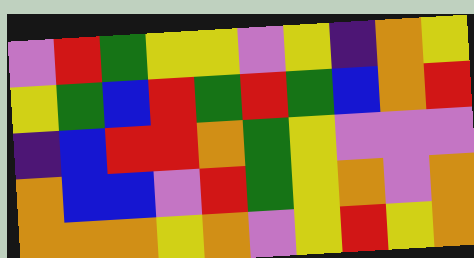[["violet", "red", "green", "yellow", "yellow", "violet", "yellow", "indigo", "orange", "yellow"], ["yellow", "green", "blue", "red", "green", "red", "green", "blue", "orange", "red"], ["indigo", "blue", "red", "red", "orange", "green", "yellow", "violet", "violet", "violet"], ["orange", "blue", "blue", "violet", "red", "green", "yellow", "orange", "violet", "orange"], ["orange", "orange", "orange", "yellow", "orange", "violet", "yellow", "red", "yellow", "orange"]]